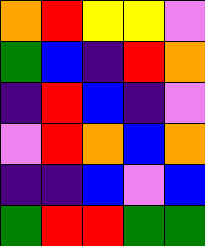[["orange", "red", "yellow", "yellow", "violet"], ["green", "blue", "indigo", "red", "orange"], ["indigo", "red", "blue", "indigo", "violet"], ["violet", "red", "orange", "blue", "orange"], ["indigo", "indigo", "blue", "violet", "blue"], ["green", "red", "red", "green", "green"]]